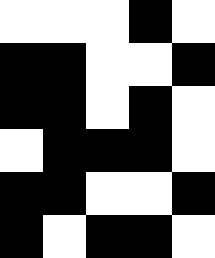[["white", "white", "white", "black", "white"], ["black", "black", "white", "white", "black"], ["black", "black", "white", "black", "white"], ["white", "black", "black", "black", "white"], ["black", "black", "white", "white", "black"], ["black", "white", "black", "black", "white"]]